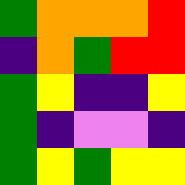[["green", "orange", "orange", "orange", "red"], ["indigo", "orange", "green", "red", "red"], ["green", "yellow", "indigo", "indigo", "yellow"], ["green", "indigo", "violet", "violet", "indigo"], ["green", "yellow", "green", "yellow", "yellow"]]